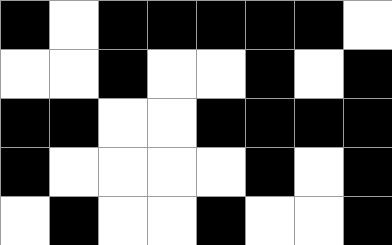[["black", "white", "black", "black", "black", "black", "black", "white"], ["white", "white", "black", "white", "white", "black", "white", "black"], ["black", "black", "white", "white", "black", "black", "black", "black"], ["black", "white", "white", "white", "white", "black", "white", "black"], ["white", "black", "white", "white", "black", "white", "white", "black"]]